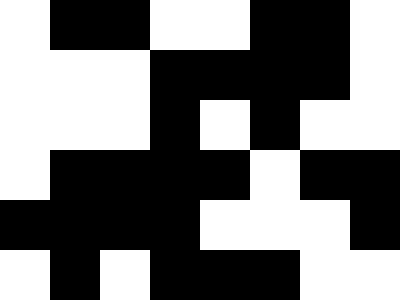[["white", "black", "black", "white", "white", "black", "black", "white"], ["white", "white", "white", "black", "black", "black", "black", "white"], ["white", "white", "white", "black", "white", "black", "white", "white"], ["white", "black", "black", "black", "black", "white", "black", "black"], ["black", "black", "black", "black", "white", "white", "white", "black"], ["white", "black", "white", "black", "black", "black", "white", "white"]]